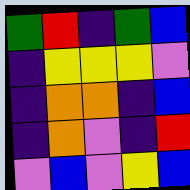[["green", "red", "indigo", "green", "blue"], ["indigo", "yellow", "yellow", "yellow", "violet"], ["indigo", "orange", "orange", "indigo", "blue"], ["indigo", "orange", "violet", "indigo", "red"], ["violet", "blue", "violet", "yellow", "blue"]]